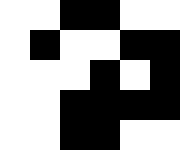[["white", "white", "black", "black", "white", "white"], ["white", "black", "white", "white", "black", "black"], ["white", "white", "white", "black", "white", "black"], ["white", "white", "black", "black", "black", "black"], ["white", "white", "black", "black", "white", "white"]]